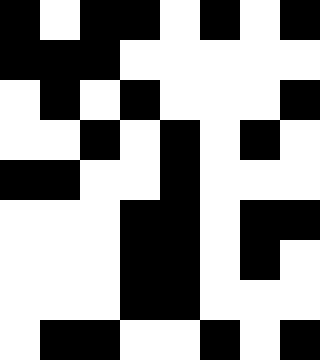[["black", "white", "black", "black", "white", "black", "white", "black"], ["black", "black", "black", "white", "white", "white", "white", "white"], ["white", "black", "white", "black", "white", "white", "white", "black"], ["white", "white", "black", "white", "black", "white", "black", "white"], ["black", "black", "white", "white", "black", "white", "white", "white"], ["white", "white", "white", "black", "black", "white", "black", "black"], ["white", "white", "white", "black", "black", "white", "black", "white"], ["white", "white", "white", "black", "black", "white", "white", "white"], ["white", "black", "black", "white", "white", "black", "white", "black"]]